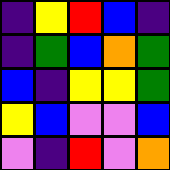[["indigo", "yellow", "red", "blue", "indigo"], ["indigo", "green", "blue", "orange", "green"], ["blue", "indigo", "yellow", "yellow", "green"], ["yellow", "blue", "violet", "violet", "blue"], ["violet", "indigo", "red", "violet", "orange"]]